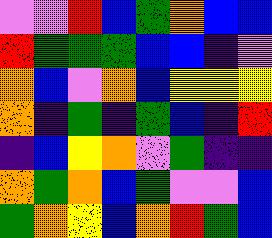[["violet", "violet", "red", "blue", "green", "orange", "blue", "blue"], ["red", "green", "green", "green", "blue", "blue", "indigo", "violet"], ["orange", "blue", "violet", "orange", "blue", "yellow", "yellow", "yellow"], ["orange", "indigo", "green", "indigo", "green", "blue", "indigo", "red"], ["indigo", "blue", "yellow", "orange", "violet", "green", "indigo", "indigo"], ["orange", "green", "orange", "blue", "green", "violet", "violet", "blue"], ["green", "orange", "yellow", "blue", "orange", "red", "green", "blue"]]